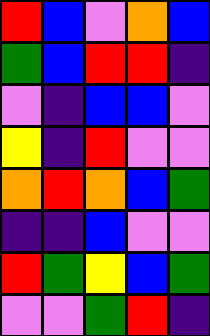[["red", "blue", "violet", "orange", "blue"], ["green", "blue", "red", "red", "indigo"], ["violet", "indigo", "blue", "blue", "violet"], ["yellow", "indigo", "red", "violet", "violet"], ["orange", "red", "orange", "blue", "green"], ["indigo", "indigo", "blue", "violet", "violet"], ["red", "green", "yellow", "blue", "green"], ["violet", "violet", "green", "red", "indigo"]]